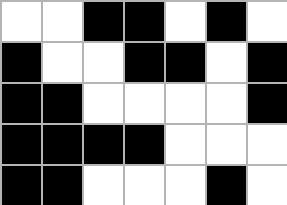[["white", "white", "black", "black", "white", "black", "white"], ["black", "white", "white", "black", "black", "white", "black"], ["black", "black", "white", "white", "white", "white", "black"], ["black", "black", "black", "black", "white", "white", "white"], ["black", "black", "white", "white", "white", "black", "white"]]